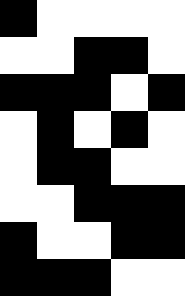[["black", "white", "white", "white", "white"], ["white", "white", "black", "black", "white"], ["black", "black", "black", "white", "black"], ["white", "black", "white", "black", "white"], ["white", "black", "black", "white", "white"], ["white", "white", "black", "black", "black"], ["black", "white", "white", "black", "black"], ["black", "black", "black", "white", "white"]]